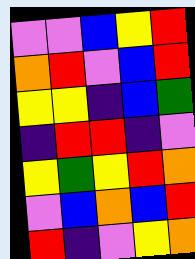[["violet", "violet", "blue", "yellow", "red"], ["orange", "red", "violet", "blue", "red"], ["yellow", "yellow", "indigo", "blue", "green"], ["indigo", "red", "red", "indigo", "violet"], ["yellow", "green", "yellow", "red", "orange"], ["violet", "blue", "orange", "blue", "red"], ["red", "indigo", "violet", "yellow", "orange"]]